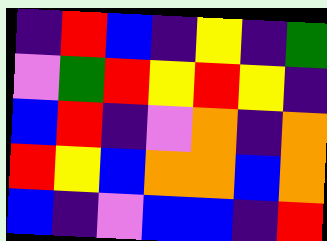[["indigo", "red", "blue", "indigo", "yellow", "indigo", "green"], ["violet", "green", "red", "yellow", "red", "yellow", "indigo"], ["blue", "red", "indigo", "violet", "orange", "indigo", "orange"], ["red", "yellow", "blue", "orange", "orange", "blue", "orange"], ["blue", "indigo", "violet", "blue", "blue", "indigo", "red"]]